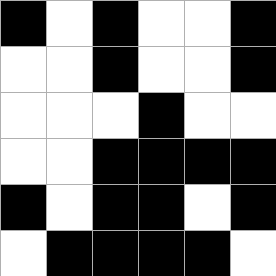[["black", "white", "black", "white", "white", "black"], ["white", "white", "black", "white", "white", "black"], ["white", "white", "white", "black", "white", "white"], ["white", "white", "black", "black", "black", "black"], ["black", "white", "black", "black", "white", "black"], ["white", "black", "black", "black", "black", "white"]]